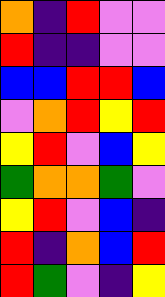[["orange", "indigo", "red", "violet", "violet"], ["red", "indigo", "indigo", "violet", "violet"], ["blue", "blue", "red", "red", "blue"], ["violet", "orange", "red", "yellow", "red"], ["yellow", "red", "violet", "blue", "yellow"], ["green", "orange", "orange", "green", "violet"], ["yellow", "red", "violet", "blue", "indigo"], ["red", "indigo", "orange", "blue", "red"], ["red", "green", "violet", "indigo", "yellow"]]